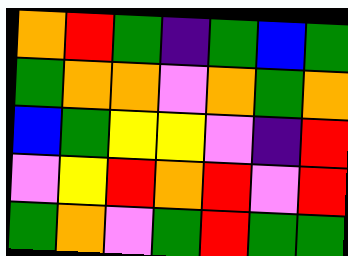[["orange", "red", "green", "indigo", "green", "blue", "green"], ["green", "orange", "orange", "violet", "orange", "green", "orange"], ["blue", "green", "yellow", "yellow", "violet", "indigo", "red"], ["violet", "yellow", "red", "orange", "red", "violet", "red"], ["green", "orange", "violet", "green", "red", "green", "green"]]